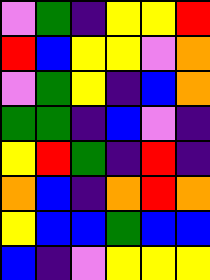[["violet", "green", "indigo", "yellow", "yellow", "red"], ["red", "blue", "yellow", "yellow", "violet", "orange"], ["violet", "green", "yellow", "indigo", "blue", "orange"], ["green", "green", "indigo", "blue", "violet", "indigo"], ["yellow", "red", "green", "indigo", "red", "indigo"], ["orange", "blue", "indigo", "orange", "red", "orange"], ["yellow", "blue", "blue", "green", "blue", "blue"], ["blue", "indigo", "violet", "yellow", "yellow", "yellow"]]